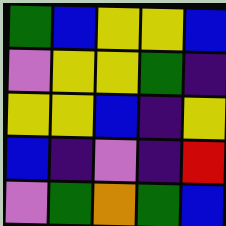[["green", "blue", "yellow", "yellow", "blue"], ["violet", "yellow", "yellow", "green", "indigo"], ["yellow", "yellow", "blue", "indigo", "yellow"], ["blue", "indigo", "violet", "indigo", "red"], ["violet", "green", "orange", "green", "blue"]]